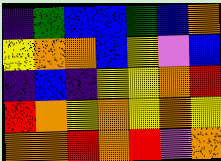[["indigo", "green", "blue", "blue", "green", "blue", "orange"], ["yellow", "orange", "orange", "blue", "yellow", "violet", "blue"], ["indigo", "blue", "indigo", "yellow", "yellow", "orange", "red"], ["red", "orange", "yellow", "orange", "yellow", "orange", "yellow"], ["orange", "orange", "red", "orange", "red", "violet", "orange"]]